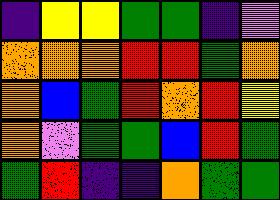[["indigo", "yellow", "yellow", "green", "green", "indigo", "violet"], ["orange", "orange", "orange", "red", "red", "green", "orange"], ["orange", "blue", "green", "red", "orange", "red", "yellow"], ["orange", "violet", "green", "green", "blue", "red", "green"], ["green", "red", "indigo", "indigo", "orange", "green", "green"]]